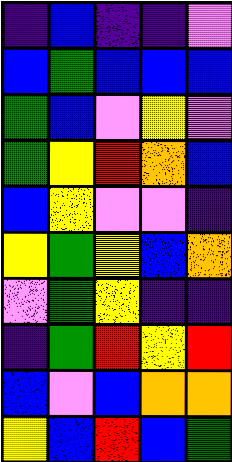[["indigo", "blue", "indigo", "indigo", "violet"], ["blue", "green", "blue", "blue", "blue"], ["green", "blue", "violet", "yellow", "violet"], ["green", "yellow", "red", "orange", "blue"], ["blue", "yellow", "violet", "violet", "indigo"], ["yellow", "green", "yellow", "blue", "orange"], ["violet", "green", "yellow", "indigo", "indigo"], ["indigo", "green", "red", "yellow", "red"], ["blue", "violet", "blue", "orange", "orange"], ["yellow", "blue", "red", "blue", "green"]]